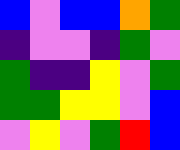[["blue", "violet", "blue", "blue", "orange", "green"], ["indigo", "violet", "violet", "indigo", "green", "violet"], ["green", "indigo", "indigo", "yellow", "violet", "green"], ["green", "green", "yellow", "yellow", "violet", "blue"], ["violet", "yellow", "violet", "green", "red", "blue"]]